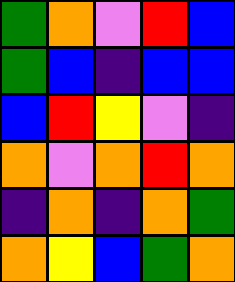[["green", "orange", "violet", "red", "blue"], ["green", "blue", "indigo", "blue", "blue"], ["blue", "red", "yellow", "violet", "indigo"], ["orange", "violet", "orange", "red", "orange"], ["indigo", "orange", "indigo", "orange", "green"], ["orange", "yellow", "blue", "green", "orange"]]